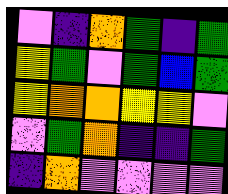[["violet", "indigo", "orange", "green", "indigo", "green"], ["yellow", "green", "violet", "green", "blue", "green"], ["yellow", "orange", "orange", "yellow", "yellow", "violet"], ["violet", "green", "orange", "indigo", "indigo", "green"], ["indigo", "orange", "violet", "violet", "violet", "violet"]]